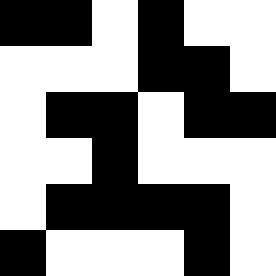[["black", "black", "white", "black", "white", "white"], ["white", "white", "white", "black", "black", "white"], ["white", "black", "black", "white", "black", "black"], ["white", "white", "black", "white", "white", "white"], ["white", "black", "black", "black", "black", "white"], ["black", "white", "white", "white", "black", "white"]]